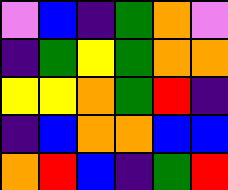[["violet", "blue", "indigo", "green", "orange", "violet"], ["indigo", "green", "yellow", "green", "orange", "orange"], ["yellow", "yellow", "orange", "green", "red", "indigo"], ["indigo", "blue", "orange", "orange", "blue", "blue"], ["orange", "red", "blue", "indigo", "green", "red"]]